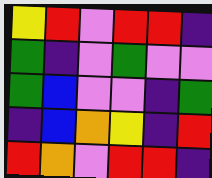[["yellow", "red", "violet", "red", "red", "indigo"], ["green", "indigo", "violet", "green", "violet", "violet"], ["green", "blue", "violet", "violet", "indigo", "green"], ["indigo", "blue", "orange", "yellow", "indigo", "red"], ["red", "orange", "violet", "red", "red", "indigo"]]